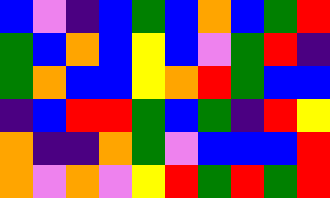[["blue", "violet", "indigo", "blue", "green", "blue", "orange", "blue", "green", "red"], ["green", "blue", "orange", "blue", "yellow", "blue", "violet", "green", "red", "indigo"], ["green", "orange", "blue", "blue", "yellow", "orange", "red", "green", "blue", "blue"], ["indigo", "blue", "red", "red", "green", "blue", "green", "indigo", "red", "yellow"], ["orange", "indigo", "indigo", "orange", "green", "violet", "blue", "blue", "blue", "red"], ["orange", "violet", "orange", "violet", "yellow", "red", "green", "red", "green", "red"]]